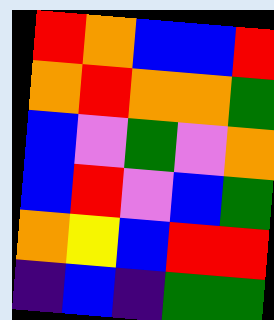[["red", "orange", "blue", "blue", "red"], ["orange", "red", "orange", "orange", "green"], ["blue", "violet", "green", "violet", "orange"], ["blue", "red", "violet", "blue", "green"], ["orange", "yellow", "blue", "red", "red"], ["indigo", "blue", "indigo", "green", "green"]]